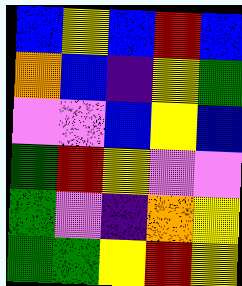[["blue", "yellow", "blue", "red", "blue"], ["orange", "blue", "indigo", "yellow", "green"], ["violet", "violet", "blue", "yellow", "blue"], ["green", "red", "yellow", "violet", "violet"], ["green", "violet", "indigo", "orange", "yellow"], ["green", "green", "yellow", "red", "yellow"]]